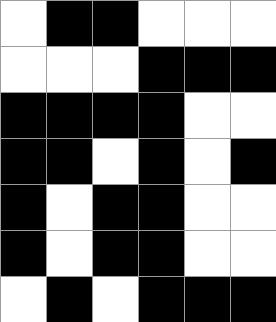[["white", "black", "black", "white", "white", "white"], ["white", "white", "white", "black", "black", "black"], ["black", "black", "black", "black", "white", "white"], ["black", "black", "white", "black", "white", "black"], ["black", "white", "black", "black", "white", "white"], ["black", "white", "black", "black", "white", "white"], ["white", "black", "white", "black", "black", "black"]]